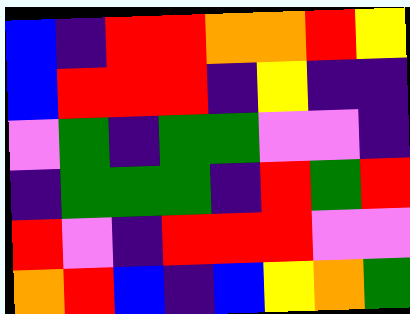[["blue", "indigo", "red", "red", "orange", "orange", "red", "yellow"], ["blue", "red", "red", "red", "indigo", "yellow", "indigo", "indigo"], ["violet", "green", "indigo", "green", "green", "violet", "violet", "indigo"], ["indigo", "green", "green", "green", "indigo", "red", "green", "red"], ["red", "violet", "indigo", "red", "red", "red", "violet", "violet"], ["orange", "red", "blue", "indigo", "blue", "yellow", "orange", "green"]]